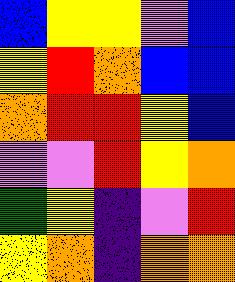[["blue", "yellow", "yellow", "violet", "blue"], ["yellow", "red", "orange", "blue", "blue"], ["orange", "red", "red", "yellow", "blue"], ["violet", "violet", "red", "yellow", "orange"], ["green", "yellow", "indigo", "violet", "red"], ["yellow", "orange", "indigo", "orange", "orange"]]